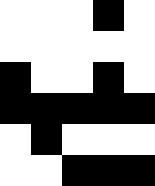[["white", "white", "white", "black", "white"], ["white", "white", "white", "white", "white"], ["black", "white", "white", "black", "white"], ["black", "black", "black", "black", "black"], ["white", "black", "white", "white", "white"], ["white", "white", "black", "black", "black"]]